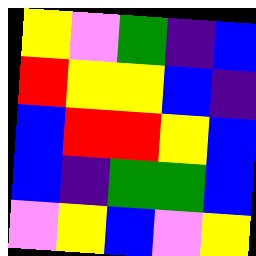[["yellow", "violet", "green", "indigo", "blue"], ["red", "yellow", "yellow", "blue", "indigo"], ["blue", "red", "red", "yellow", "blue"], ["blue", "indigo", "green", "green", "blue"], ["violet", "yellow", "blue", "violet", "yellow"]]